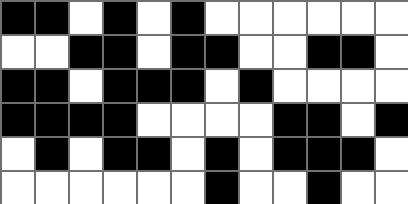[["black", "black", "white", "black", "white", "black", "white", "white", "white", "white", "white", "white"], ["white", "white", "black", "black", "white", "black", "black", "white", "white", "black", "black", "white"], ["black", "black", "white", "black", "black", "black", "white", "black", "white", "white", "white", "white"], ["black", "black", "black", "black", "white", "white", "white", "white", "black", "black", "white", "black"], ["white", "black", "white", "black", "black", "white", "black", "white", "black", "black", "black", "white"], ["white", "white", "white", "white", "white", "white", "black", "white", "white", "black", "white", "white"]]